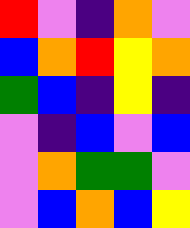[["red", "violet", "indigo", "orange", "violet"], ["blue", "orange", "red", "yellow", "orange"], ["green", "blue", "indigo", "yellow", "indigo"], ["violet", "indigo", "blue", "violet", "blue"], ["violet", "orange", "green", "green", "violet"], ["violet", "blue", "orange", "blue", "yellow"]]